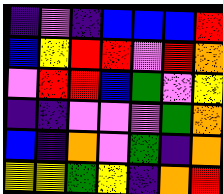[["indigo", "violet", "indigo", "blue", "blue", "blue", "red"], ["blue", "yellow", "red", "red", "violet", "red", "orange"], ["violet", "red", "red", "blue", "green", "violet", "yellow"], ["indigo", "indigo", "violet", "violet", "violet", "green", "orange"], ["blue", "indigo", "orange", "violet", "green", "indigo", "orange"], ["yellow", "yellow", "green", "yellow", "indigo", "orange", "red"]]